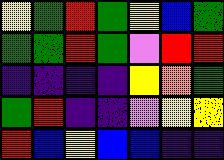[["yellow", "green", "red", "green", "yellow", "blue", "green"], ["green", "green", "red", "green", "violet", "red", "red"], ["indigo", "indigo", "indigo", "indigo", "yellow", "orange", "green"], ["green", "red", "indigo", "indigo", "violet", "yellow", "yellow"], ["red", "blue", "yellow", "blue", "blue", "indigo", "indigo"]]